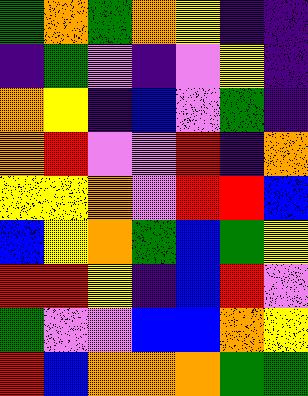[["green", "orange", "green", "orange", "yellow", "indigo", "indigo"], ["indigo", "green", "violet", "indigo", "violet", "yellow", "indigo"], ["orange", "yellow", "indigo", "blue", "violet", "green", "indigo"], ["orange", "red", "violet", "violet", "red", "indigo", "orange"], ["yellow", "yellow", "orange", "violet", "red", "red", "blue"], ["blue", "yellow", "orange", "green", "blue", "green", "yellow"], ["red", "red", "yellow", "indigo", "blue", "red", "violet"], ["green", "violet", "violet", "blue", "blue", "orange", "yellow"], ["red", "blue", "orange", "orange", "orange", "green", "green"]]